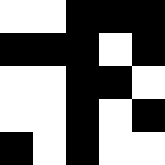[["white", "white", "black", "black", "black"], ["black", "black", "black", "white", "black"], ["white", "white", "black", "black", "white"], ["white", "white", "black", "white", "black"], ["black", "white", "black", "white", "white"]]